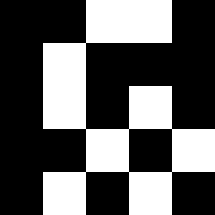[["black", "black", "white", "white", "black"], ["black", "white", "black", "black", "black"], ["black", "white", "black", "white", "black"], ["black", "black", "white", "black", "white"], ["black", "white", "black", "white", "black"]]